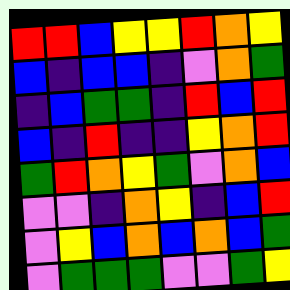[["red", "red", "blue", "yellow", "yellow", "red", "orange", "yellow"], ["blue", "indigo", "blue", "blue", "indigo", "violet", "orange", "green"], ["indigo", "blue", "green", "green", "indigo", "red", "blue", "red"], ["blue", "indigo", "red", "indigo", "indigo", "yellow", "orange", "red"], ["green", "red", "orange", "yellow", "green", "violet", "orange", "blue"], ["violet", "violet", "indigo", "orange", "yellow", "indigo", "blue", "red"], ["violet", "yellow", "blue", "orange", "blue", "orange", "blue", "green"], ["violet", "green", "green", "green", "violet", "violet", "green", "yellow"]]